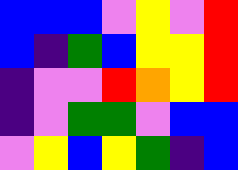[["blue", "blue", "blue", "violet", "yellow", "violet", "red"], ["blue", "indigo", "green", "blue", "yellow", "yellow", "red"], ["indigo", "violet", "violet", "red", "orange", "yellow", "red"], ["indigo", "violet", "green", "green", "violet", "blue", "blue"], ["violet", "yellow", "blue", "yellow", "green", "indigo", "blue"]]